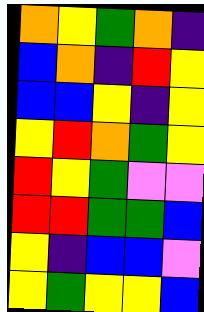[["orange", "yellow", "green", "orange", "indigo"], ["blue", "orange", "indigo", "red", "yellow"], ["blue", "blue", "yellow", "indigo", "yellow"], ["yellow", "red", "orange", "green", "yellow"], ["red", "yellow", "green", "violet", "violet"], ["red", "red", "green", "green", "blue"], ["yellow", "indigo", "blue", "blue", "violet"], ["yellow", "green", "yellow", "yellow", "blue"]]